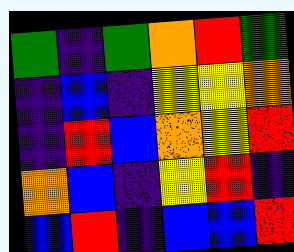[["green", "indigo", "green", "orange", "red", "green"], ["indigo", "blue", "indigo", "yellow", "yellow", "orange"], ["indigo", "red", "blue", "orange", "yellow", "red"], ["orange", "blue", "indigo", "yellow", "red", "indigo"], ["blue", "red", "indigo", "blue", "blue", "red"]]